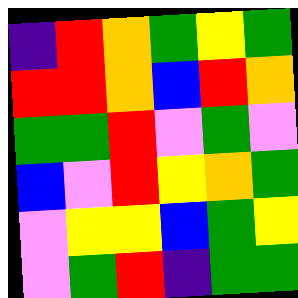[["indigo", "red", "orange", "green", "yellow", "green"], ["red", "red", "orange", "blue", "red", "orange"], ["green", "green", "red", "violet", "green", "violet"], ["blue", "violet", "red", "yellow", "orange", "green"], ["violet", "yellow", "yellow", "blue", "green", "yellow"], ["violet", "green", "red", "indigo", "green", "green"]]